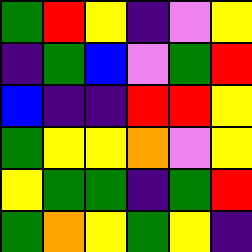[["green", "red", "yellow", "indigo", "violet", "yellow"], ["indigo", "green", "blue", "violet", "green", "red"], ["blue", "indigo", "indigo", "red", "red", "yellow"], ["green", "yellow", "yellow", "orange", "violet", "yellow"], ["yellow", "green", "green", "indigo", "green", "red"], ["green", "orange", "yellow", "green", "yellow", "indigo"]]